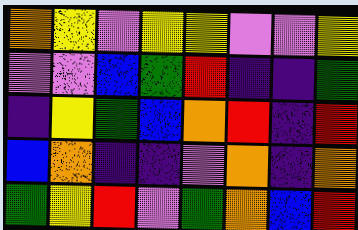[["orange", "yellow", "violet", "yellow", "yellow", "violet", "violet", "yellow"], ["violet", "violet", "blue", "green", "red", "indigo", "indigo", "green"], ["indigo", "yellow", "green", "blue", "orange", "red", "indigo", "red"], ["blue", "orange", "indigo", "indigo", "violet", "orange", "indigo", "orange"], ["green", "yellow", "red", "violet", "green", "orange", "blue", "red"]]